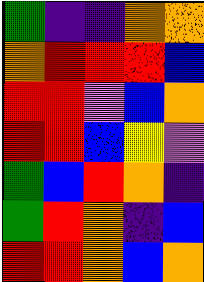[["green", "indigo", "indigo", "orange", "orange"], ["orange", "red", "red", "red", "blue"], ["red", "red", "violet", "blue", "orange"], ["red", "red", "blue", "yellow", "violet"], ["green", "blue", "red", "orange", "indigo"], ["green", "red", "orange", "indigo", "blue"], ["red", "red", "orange", "blue", "orange"]]